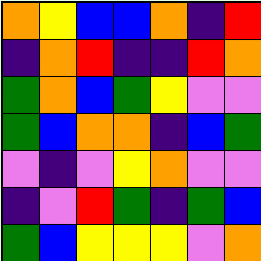[["orange", "yellow", "blue", "blue", "orange", "indigo", "red"], ["indigo", "orange", "red", "indigo", "indigo", "red", "orange"], ["green", "orange", "blue", "green", "yellow", "violet", "violet"], ["green", "blue", "orange", "orange", "indigo", "blue", "green"], ["violet", "indigo", "violet", "yellow", "orange", "violet", "violet"], ["indigo", "violet", "red", "green", "indigo", "green", "blue"], ["green", "blue", "yellow", "yellow", "yellow", "violet", "orange"]]